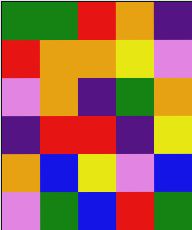[["green", "green", "red", "orange", "indigo"], ["red", "orange", "orange", "yellow", "violet"], ["violet", "orange", "indigo", "green", "orange"], ["indigo", "red", "red", "indigo", "yellow"], ["orange", "blue", "yellow", "violet", "blue"], ["violet", "green", "blue", "red", "green"]]